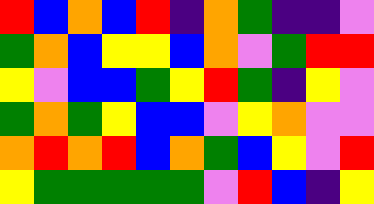[["red", "blue", "orange", "blue", "red", "indigo", "orange", "green", "indigo", "indigo", "violet"], ["green", "orange", "blue", "yellow", "yellow", "blue", "orange", "violet", "green", "red", "red"], ["yellow", "violet", "blue", "blue", "green", "yellow", "red", "green", "indigo", "yellow", "violet"], ["green", "orange", "green", "yellow", "blue", "blue", "violet", "yellow", "orange", "violet", "violet"], ["orange", "red", "orange", "red", "blue", "orange", "green", "blue", "yellow", "violet", "red"], ["yellow", "green", "green", "green", "green", "green", "violet", "red", "blue", "indigo", "yellow"]]